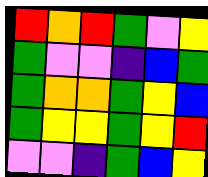[["red", "orange", "red", "green", "violet", "yellow"], ["green", "violet", "violet", "indigo", "blue", "green"], ["green", "orange", "orange", "green", "yellow", "blue"], ["green", "yellow", "yellow", "green", "yellow", "red"], ["violet", "violet", "indigo", "green", "blue", "yellow"]]